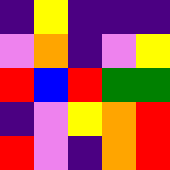[["indigo", "yellow", "indigo", "indigo", "indigo"], ["violet", "orange", "indigo", "violet", "yellow"], ["red", "blue", "red", "green", "green"], ["indigo", "violet", "yellow", "orange", "red"], ["red", "violet", "indigo", "orange", "red"]]